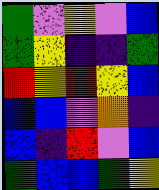[["green", "violet", "yellow", "violet", "blue"], ["green", "yellow", "indigo", "indigo", "green"], ["red", "yellow", "red", "yellow", "blue"], ["blue", "blue", "violet", "orange", "indigo"], ["blue", "indigo", "red", "violet", "blue"], ["green", "blue", "blue", "green", "yellow"]]